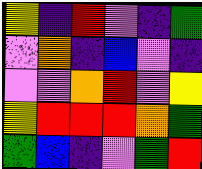[["yellow", "indigo", "red", "violet", "indigo", "green"], ["violet", "orange", "indigo", "blue", "violet", "indigo"], ["violet", "violet", "orange", "red", "violet", "yellow"], ["yellow", "red", "red", "red", "orange", "green"], ["green", "blue", "indigo", "violet", "green", "red"]]